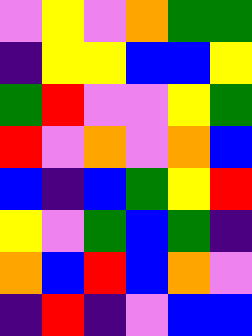[["violet", "yellow", "violet", "orange", "green", "green"], ["indigo", "yellow", "yellow", "blue", "blue", "yellow"], ["green", "red", "violet", "violet", "yellow", "green"], ["red", "violet", "orange", "violet", "orange", "blue"], ["blue", "indigo", "blue", "green", "yellow", "red"], ["yellow", "violet", "green", "blue", "green", "indigo"], ["orange", "blue", "red", "blue", "orange", "violet"], ["indigo", "red", "indigo", "violet", "blue", "blue"]]